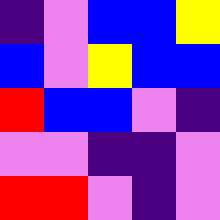[["indigo", "violet", "blue", "blue", "yellow"], ["blue", "violet", "yellow", "blue", "blue"], ["red", "blue", "blue", "violet", "indigo"], ["violet", "violet", "indigo", "indigo", "violet"], ["red", "red", "violet", "indigo", "violet"]]